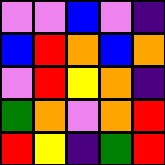[["violet", "violet", "blue", "violet", "indigo"], ["blue", "red", "orange", "blue", "orange"], ["violet", "red", "yellow", "orange", "indigo"], ["green", "orange", "violet", "orange", "red"], ["red", "yellow", "indigo", "green", "red"]]